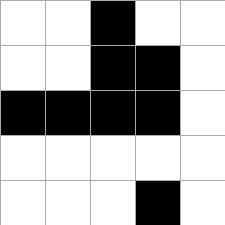[["white", "white", "black", "white", "white"], ["white", "white", "black", "black", "white"], ["black", "black", "black", "black", "white"], ["white", "white", "white", "white", "white"], ["white", "white", "white", "black", "white"]]